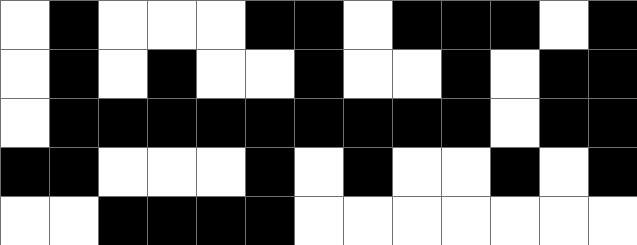[["white", "black", "white", "white", "white", "black", "black", "white", "black", "black", "black", "white", "black"], ["white", "black", "white", "black", "white", "white", "black", "white", "white", "black", "white", "black", "black"], ["white", "black", "black", "black", "black", "black", "black", "black", "black", "black", "white", "black", "black"], ["black", "black", "white", "white", "white", "black", "white", "black", "white", "white", "black", "white", "black"], ["white", "white", "black", "black", "black", "black", "white", "white", "white", "white", "white", "white", "white"]]